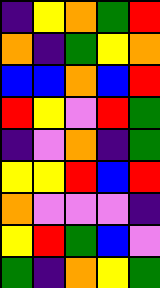[["indigo", "yellow", "orange", "green", "red"], ["orange", "indigo", "green", "yellow", "orange"], ["blue", "blue", "orange", "blue", "red"], ["red", "yellow", "violet", "red", "green"], ["indigo", "violet", "orange", "indigo", "green"], ["yellow", "yellow", "red", "blue", "red"], ["orange", "violet", "violet", "violet", "indigo"], ["yellow", "red", "green", "blue", "violet"], ["green", "indigo", "orange", "yellow", "green"]]